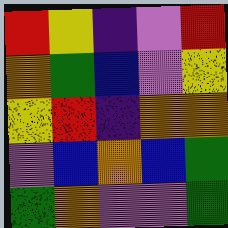[["red", "yellow", "indigo", "violet", "red"], ["orange", "green", "blue", "violet", "yellow"], ["yellow", "red", "indigo", "orange", "orange"], ["violet", "blue", "orange", "blue", "green"], ["green", "orange", "violet", "violet", "green"]]